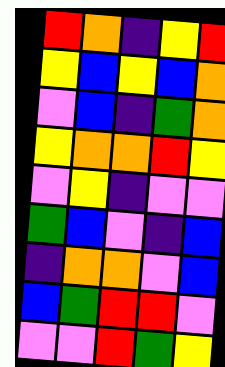[["red", "orange", "indigo", "yellow", "red"], ["yellow", "blue", "yellow", "blue", "orange"], ["violet", "blue", "indigo", "green", "orange"], ["yellow", "orange", "orange", "red", "yellow"], ["violet", "yellow", "indigo", "violet", "violet"], ["green", "blue", "violet", "indigo", "blue"], ["indigo", "orange", "orange", "violet", "blue"], ["blue", "green", "red", "red", "violet"], ["violet", "violet", "red", "green", "yellow"]]